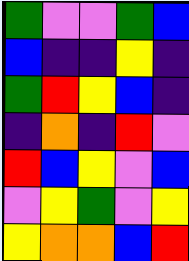[["green", "violet", "violet", "green", "blue"], ["blue", "indigo", "indigo", "yellow", "indigo"], ["green", "red", "yellow", "blue", "indigo"], ["indigo", "orange", "indigo", "red", "violet"], ["red", "blue", "yellow", "violet", "blue"], ["violet", "yellow", "green", "violet", "yellow"], ["yellow", "orange", "orange", "blue", "red"]]